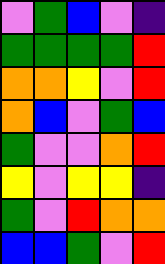[["violet", "green", "blue", "violet", "indigo"], ["green", "green", "green", "green", "red"], ["orange", "orange", "yellow", "violet", "red"], ["orange", "blue", "violet", "green", "blue"], ["green", "violet", "violet", "orange", "red"], ["yellow", "violet", "yellow", "yellow", "indigo"], ["green", "violet", "red", "orange", "orange"], ["blue", "blue", "green", "violet", "red"]]